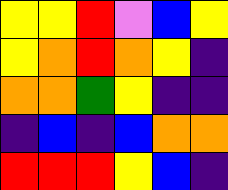[["yellow", "yellow", "red", "violet", "blue", "yellow"], ["yellow", "orange", "red", "orange", "yellow", "indigo"], ["orange", "orange", "green", "yellow", "indigo", "indigo"], ["indigo", "blue", "indigo", "blue", "orange", "orange"], ["red", "red", "red", "yellow", "blue", "indigo"]]